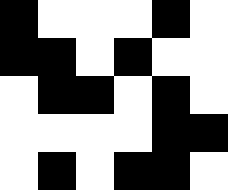[["black", "white", "white", "white", "black", "white"], ["black", "black", "white", "black", "white", "white"], ["white", "black", "black", "white", "black", "white"], ["white", "white", "white", "white", "black", "black"], ["white", "black", "white", "black", "black", "white"]]